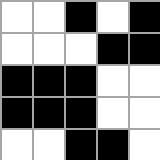[["white", "white", "black", "white", "black"], ["white", "white", "white", "black", "black"], ["black", "black", "black", "white", "white"], ["black", "black", "black", "white", "white"], ["white", "white", "black", "black", "white"]]